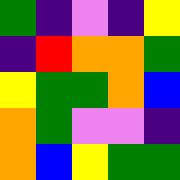[["green", "indigo", "violet", "indigo", "yellow"], ["indigo", "red", "orange", "orange", "green"], ["yellow", "green", "green", "orange", "blue"], ["orange", "green", "violet", "violet", "indigo"], ["orange", "blue", "yellow", "green", "green"]]